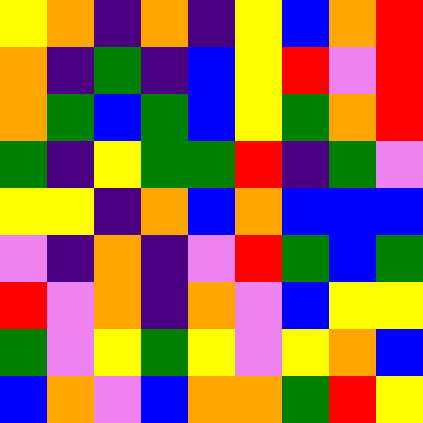[["yellow", "orange", "indigo", "orange", "indigo", "yellow", "blue", "orange", "red"], ["orange", "indigo", "green", "indigo", "blue", "yellow", "red", "violet", "red"], ["orange", "green", "blue", "green", "blue", "yellow", "green", "orange", "red"], ["green", "indigo", "yellow", "green", "green", "red", "indigo", "green", "violet"], ["yellow", "yellow", "indigo", "orange", "blue", "orange", "blue", "blue", "blue"], ["violet", "indigo", "orange", "indigo", "violet", "red", "green", "blue", "green"], ["red", "violet", "orange", "indigo", "orange", "violet", "blue", "yellow", "yellow"], ["green", "violet", "yellow", "green", "yellow", "violet", "yellow", "orange", "blue"], ["blue", "orange", "violet", "blue", "orange", "orange", "green", "red", "yellow"]]